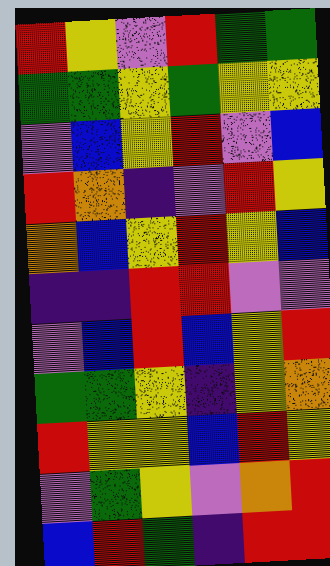[["red", "yellow", "violet", "red", "green", "green"], ["green", "green", "yellow", "green", "yellow", "yellow"], ["violet", "blue", "yellow", "red", "violet", "blue"], ["red", "orange", "indigo", "violet", "red", "yellow"], ["orange", "blue", "yellow", "red", "yellow", "blue"], ["indigo", "indigo", "red", "red", "violet", "violet"], ["violet", "blue", "red", "blue", "yellow", "red"], ["green", "green", "yellow", "indigo", "yellow", "orange"], ["red", "yellow", "yellow", "blue", "red", "yellow"], ["violet", "green", "yellow", "violet", "orange", "red"], ["blue", "red", "green", "indigo", "red", "red"]]